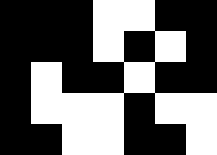[["black", "black", "black", "white", "white", "black", "black"], ["black", "black", "black", "white", "black", "white", "black"], ["black", "white", "black", "black", "white", "black", "black"], ["black", "white", "white", "white", "black", "white", "white"], ["black", "black", "white", "white", "black", "black", "white"]]